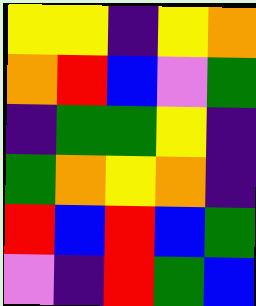[["yellow", "yellow", "indigo", "yellow", "orange"], ["orange", "red", "blue", "violet", "green"], ["indigo", "green", "green", "yellow", "indigo"], ["green", "orange", "yellow", "orange", "indigo"], ["red", "blue", "red", "blue", "green"], ["violet", "indigo", "red", "green", "blue"]]